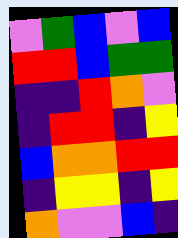[["violet", "green", "blue", "violet", "blue"], ["red", "red", "blue", "green", "green"], ["indigo", "indigo", "red", "orange", "violet"], ["indigo", "red", "red", "indigo", "yellow"], ["blue", "orange", "orange", "red", "red"], ["indigo", "yellow", "yellow", "indigo", "yellow"], ["orange", "violet", "violet", "blue", "indigo"]]